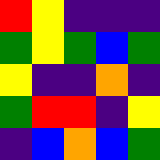[["red", "yellow", "indigo", "indigo", "indigo"], ["green", "yellow", "green", "blue", "green"], ["yellow", "indigo", "indigo", "orange", "indigo"], ["green", "red", "red", "indigo", "yellow"], ["indigo", "blue", "orange", "blue", "green"]]